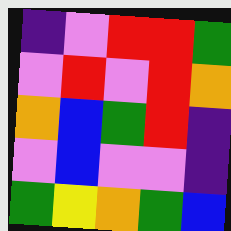[["indigo", "violet", "red", "red", "green"], ["violet", "red", "violet", "red", "orange"], ["orange", "blue", "green", "red", "indigo"], ["violet", "blue", "violet", "violet", "indigo"], ["green", "yellow", "orange", "green", "blue"]]